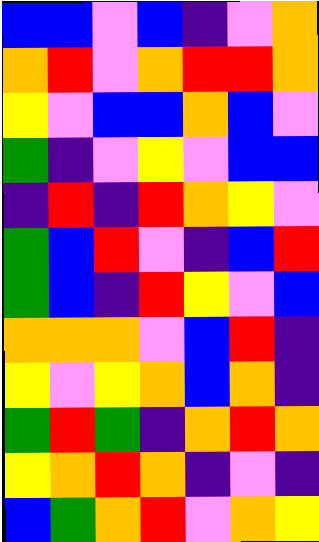[["blue", "blue", "violet", "blue", "indigo", "violet", "orange"], ["orange", "red", "violet", "orange", "red", "red", "orange"], ["yellow", "violet", "blue", "blue", "orange", "blue", "violet"], ["green", "indigo", "violet", "yellow", "violet", "blue", "blue"], ["indigo", "red", "indigo", "red", "orange", "yellow", "violet"], ["green", "blue", "red", "violet", "indigo", "blue", "red"], ["green", "blue", "indigo", "red", "yellow", "violet", "blue"], ["orange", "orange", "orange", "violet", "blue", "red", "indigo"], ["yellow", "violet", "yellow", "orange", "blue", "orange", "indigo"], ["green", "red", "green", "indigo", "orange", "red", "orange"], ["yellow", "orange", "red", "orange", "indigo", "violet", "indigo"], ["blue", "green", "orange", "red", "violet", "orange", "yellow"]]